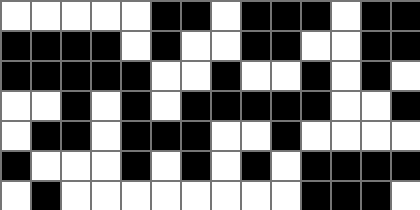[["white", "white", "white", "white", "white", "black", "black", "white", "black", "black", "black", "white", "black", "black"], ["black", "black", "black", "black", "white", "black", "white", "white", "black", "black", "white", "white", "black", "black"], ["black", "black", "black", "black", "black", "white", "white", "black", "white", "white", "black", "white", "black", "white"], ["white", "white", "black", "white", "black", "white", "black", "black", "black", "black", "black", "white", "white", "black"], ["white", "black", "black", "white", "black", "black", "black", "white", "white", "black", "white", "white", "white", "white"], ["black", "white", "white", "white", "black", "white", "black", "white", "black", "white", "black", "black", "black", "black"], ["white", "black", "white", "white", "white", "white", "white", "white", "white", "white", "black", "black", "black", "white"]]